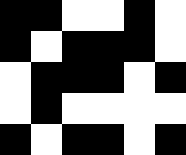[["black", "black", "white", "white", "black", "white"], ["black", "white", "black", "black", "black", "white"], ["white", "black", "black", "black", "white", "black"], ["white", "black", "white", "white", "white", "white"], ["black", "white", "black", "black", "white", "black"]]